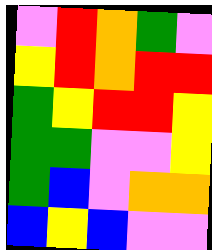[["violet", "red", "orange", "green", "violet"], ["yellow", "red", "orange", "red", "red"], ["green", "yellow", "red", "red", "yellow"], ["green", "green", "violet", "violet", "yellow"], ["green", "blue", "violet", "orange", "orange"], ["blue", "yellow", "blue", "violet", "violet"]]